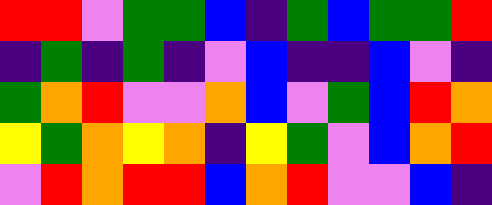[["red", "red", "violet", "green", "green", "blue", "indigo", "green", "blue", "green", "green", "red"], ["indigo", "green", "indigo", "green", "indigo", "violet", "blue", "indigo", "indigo", "blue", "violet", "indigo"], ["green", "orange", "red", "violet", "violet", "orange", "blue", "violet", "green", "blue", "red", "orange"], ["yellow", "green", "orange", "yellow", "orange", "indigo", "yellow", "green", "violet", "blue", "orange", "red"], ["violet", "red", "orange", "red", "red", "blue", "orange", "red", "violet", "violet", "blue", "indigo"]]